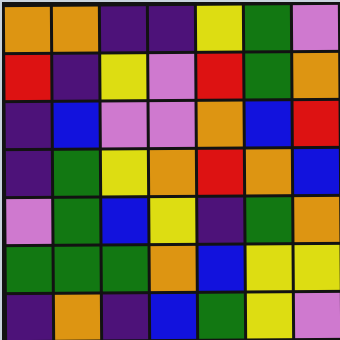[["orange", "orange", "indigo", "indigo", "yellow", "green", "violet"], ["red", "indigo", "yellow", "violet", "red", "green", "orange"], ["indigo", "blue", "violet", "violet", "orange", "blue", "red"], ["indigo", "green", "yellow", "orange", "red", "orange", "blue"], ["violet", "green", "blue", "yellow", "indigo", "green", "orange"], ["green", "green", "green", "orange", "blue", "yellow", "yellow"], ["indigo", "orange", "indigo", "blue", "green", "yellow", "violet"]]